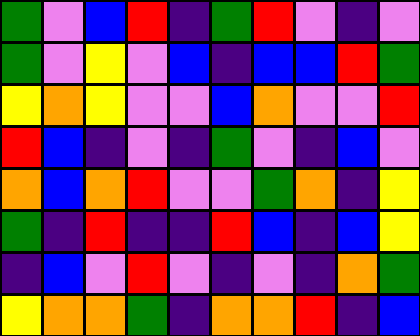[["green", "violet", "blue", "red", "indigo", "green", "red", "violet", "indigo", "violet"], ["green", "violet", "yellow", "violet", "blue", "indigo", "blue", "blue", "red", "green"], ["yellow", "orange", "yellow", "violet", "violet", "blue", "orange", "violet", "violet", "red"], ["red", "blue", "indigo", "violet", "indigo", "green", "violet", "indigo", "blue", "violet"], ["orange", "blue", "orange", "red", "violet", "violet", "green", "orange", "indigo", "yellow"], ["green", "indigo", "red", "indigo", "indigo", "red", "blue", "indigo", "blue", "yellow"], ["indigo", "blue", "violet", "red", "violet", "indigo", "violet", "indigo", "orange", "green"], ["yellow", "orange", "orange", "green", "indigo", "orange", "orange", "red", "indigo", "blue"]]